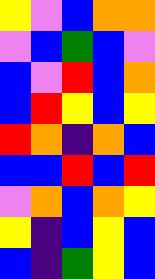[["yellow", "violet", "blue", "orange", "orange"], ["violet", "blue", "green", "blue", "violet"], ["blue", "violet", "red", "blue", "orange"], ["blue", "red", "yellow", "blue", "yellow"], ["red", "orange", "indigo", "orange", "blue"], ["blue", "blue", "red", "blue", "red"], ["violet", "orange", "blue", "orange", "yellow"], ["yellow", "indigo", "blue", "yellow", "blue"], ["blue", "indigo", "green", "yellow", "blue"]]